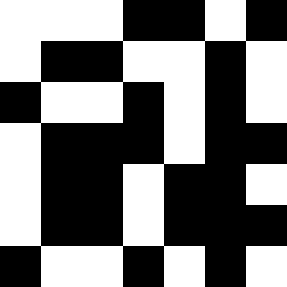[["white", "white", "white", "black", "black", "white", "black"], ["white", "black", "black", "white", "white", "black", "white"], ["black", "white", "white", "black", "white", "black", "white"], ["white", "black", "black", "black", "white", "black", "black"], ["white", "black", "black", "white", "black", "black", "white"], ["white", "black", "black", "white", "black", "black", "black"], ["black", "white", "white", "black", "white", "black", "white"]]